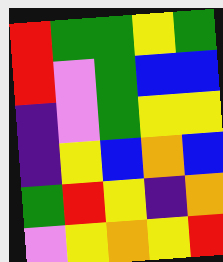[["red", "green", "green", "yellow", "green"], ["red", "violet", "green", "blue", "blue"], ["indigo", "violet", "green", "yellow", "yellow"], ["indigo", "yellow", "blue", "orange", "blue"], ["green", "red", "yellow", "indigo", "orange"], ["violet", "yellow", "orange", "yellow", "red"]]